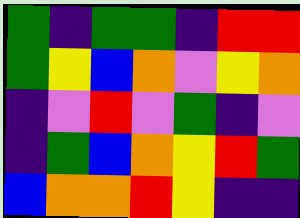[["green", "indigo", "green", "green", "indigo", "red", "red"], ["green", "yellow", "blue", "orange", "violet", "yellow", "orange"], ["indigo", "violet", "red", "violet", "green", "indigo", "violet"], ["indigo", "green", "blue", "orange", "yellow", "red", "green"], ["blue", "orange", "orange", "red", "yellow", "indigo", "indigo"]]